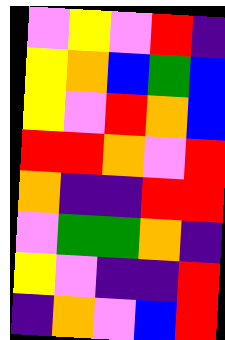[["violet", "yellow", "violet", "red", "indigo"], ["yellow", "orange", "blue", "green", "blue"], ["yellow", "violet", "red", "orange", "blue"], ["red", "red", "orange", "violet", "red"], ["orange", "indigo", "indigo", "red", "red"], ["violet", "green", "green", "orange", "indigo"], ["yellow", "violet", "indigo", "indigo", "red"], ["indigo", "orange", "violet", "blue", "red"]]